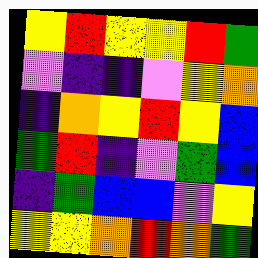[["yellow", "red", "yellow", "yellow", "red", "green"], ["violet", "indigo", "indigo", "violet", "yellow", "orange"], ["indigo", "orange", "yellow", "red", "yellow", "blue"], ["green", "red", "indigo", "violet", "green", "blue"], ["indigo", "green", "blue", "blue", "violet", "yellow"], ["yellow", "yellow", "orange", "red", "orange", "green"]]